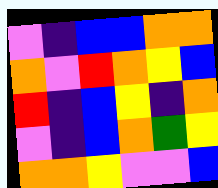[["violet", "indigo", "blue", "blue", "orange", "orange"], ["orange", "violet", "red", "orange", "yellow", "blue"], ["red", "indigo", "blue", "yellow", "indigo", "orange"], ["violet", "indigo", "blue", "orange", "green", "yellow"], ["orange", "orange", "yellow", "violet", "violet", "blue"]]